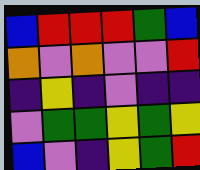[["blue", "red", "red", "red", "green", "blue"], ["orange", "violet", "orange", "violet", "violet", "red"], ["indigo", "yellow", "indigo", "violet", "indigo", "indigo"], ["violet", "green", "green", "yellow", "green", "yellow"], ["blue", "violet", "indigo", "yellow", "green", "red"]]